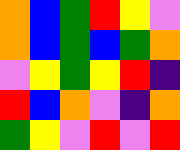[["orange", "blue", "green", "red", "yellow", "violet"], ["orange", "blue", "green", "blue", "green", "orange"], ["violet", "yellow", "green", "yellow", "red", "indigo"], ["red", "blue", "orange", "violet", "indigo", "orange"], ["green", "yellow", "violet", "red", "violet", "red"]]